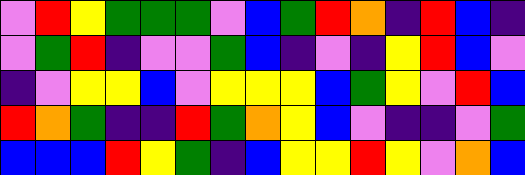[["violet", "red", "yellow", "green", "green", "green", "violet", "blue", "green", "red", "orange", "indigo", "red", "blue", "indigo"], ["violet", "green", "red", "indigo", "violet", "violet", "green", "blue", "indigo", "violet", "indigo", "yellow", "red", "blue", "violet"], ["indigo", "violet", "yellow", "yellow", "blue", "violet", "yellow", "yellow", "yellow", "blue", "green", "yellow", "violet", "red", "blue"], ["red", "orange", "green", "indigo", "indigo", "red", "green", "orange", "yellow", "blue", "violet", "indigo", "indigo", "violet", "green"], ["blue", "blue", "blue", "red", "yellow", "green", "indigo", "blue", "yellow", "yellow", "red", "yellow", "violet", "orange", "blue"]]